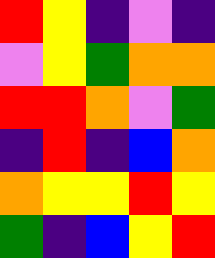[["red", "yellow", "indigo", "violet", "indigo"], ["violet", "yellow", "green", "orange", "orange"], ["red", "red", "orange", "violet", "green"], ["indigo", "red", "indigo", "blue", "orange"], ["orange", "yellow", "yellow", "red", "yellow"], ["green", "indigo", "blue", "yellow", "red"]]